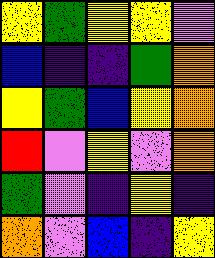[["yellow", "green", "yellow", "yellow", "violet"], ["blue", "indigo", "indigo", "green", "orange"], ["yellow", "green", "blue", "yellow", "orange"], ["red", "violet", "yellow", "violet", "orange"], ["green", "violet", "indigo", "yellow", "indigo"], ["orange", "violet", "blue", "indigo", "yellow"]]